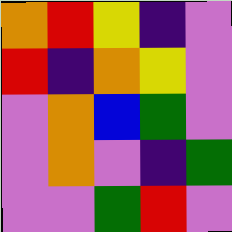[["orange", "red", "yellow", "indigo", "violet"], ["red", "indigo", "orange", "yellow", "violet"], ["violet", "orange", "blue", "green", "violet"], ["violet", "orange", "violet", "indigo", "green"], ["violet", "violet", "green", "red", "violet"]]